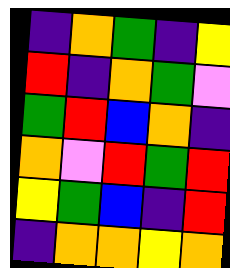[["indigo", "orange", "green", "indigo", "yellow"], ["red", "indigo", "orange", "green", "violet"], ["green", "red", "blue", "orange", "indigo"], ["orange", "violet", "red", "green", "red"], ["yellow", "green", "blue", "indigo", "red"], ["indigo", "orange", "orange", "yellow", "orange"]]